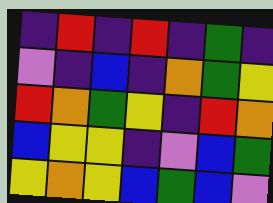[["indigo", "red", "indigo", "red", "indigo", "green", "indigo"], ["violet", "indigo", "blue", "indigo", "orange", "green", "yellow"], ["red", "orange", "green", "yellow", "indigo", "red", "orange"], ["blue", "yellow", "yellow", "indigo", "violet", "blue", "green"], ["yellow", "orange", "yellow", "blue", "green", "blue", "violet"]]